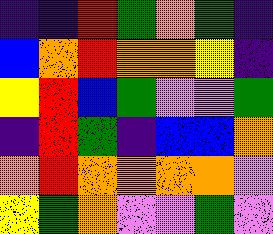[["indigo", "indigo", "red", "green", "orange", "green", "indigo"], ["blue", "orange", "red", "orange", "orange", "yellow", "indigo"], ["yellow", "red", "blue", "green", "violet", "violet", "green"], ["indigo", "red", "green", "indigo", "blue", "blue", "orange"], ["orange", "red", "orange", "orange", "orange", "orange", "violet"], ["yellow", "green", "orange", "violet", "violet", "green", "violet"]]